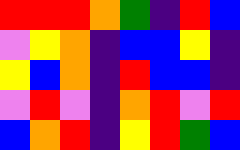[["red", "red", "red", "orange", "green", "indigo", "red", "blue"], ["violet", "yellow", "orange", "indigo", "blue", "blue", "yellow", "indigo"], ["yellow", "blue", "orange", "indigo", "red", "blue", "blue", "indigo"], ["violet", "red", "violet", "indigo", "orange", "red", "violet", "red"], ["blue", "orange", "red", "indigo", "yellow", "red", "green", "blue"]]